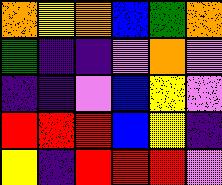[["orange", "yellow", "orange", "blue", "green", "orange"], ["green", "indigo", "indigo", "violet", "orange", "violet"], ["indigo", "indigo", "violet", "blue", "yellow", "violet"], ["red", "red", "red", "blue", "yellow", "indigo"], ["yellow", "indigo", "red", "red", "red", "violet"]]